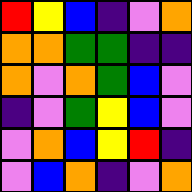[["red", "yellow", "blue", "indigo", "violet", "orange"], ["orange", "orange", "green", "green", "indigo", "indigo"], ["orange", "violet", "orange", "green", "blue", "violet"], ["indigo", "violet", "green", "yellow", "blue", "violet"], ["violet", "orange", "blue", "yellow", "red", "indigo"], ["violet", "blue", "orange", "indigo", "violet", "orange"]]